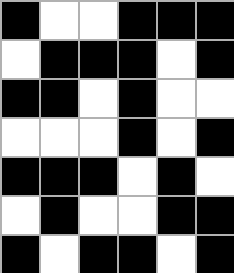[["black", "white", "white", "black", "black", "black"], ["white", "black", "black", "black", "white", "black"], ["black", "black", "white", "black", "white", "white"], ["white", "white", "white", "black", "white", "black"], ["black", "black", "black", "white", "black", "white"], ["white", "black", "white", "white", "black", "black"], ["black", "white", "black", "black", "white", "black"]]